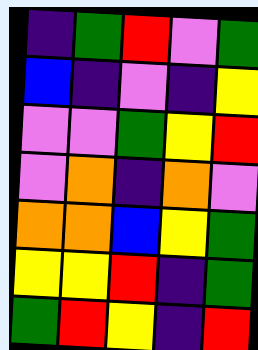[["indigo", "green", "red", "violet", "green"], ["blue", "indigo", "violet", "indigo", "yellow"], ["violet", "violet", "green", "yellow", "red"], ["violet", "orange", "indigo", "orange", "violet"], ["orange", "orange", "blue", "yellow", "green"], ["yellow", "yellow", "red", "indigo", "green"], ["green", "red", "yellow", "indigo", "red"]]